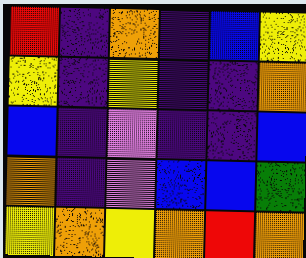[["red", "indigo", "orange", "indigo", "blue", "yellow"], ["yellow", "indigo", "yellow", "indigo", "indigo", "orange"], ["blue", "indigo", "violet", "indigo", "indigo", "blue"], ["orange", "indigo", "violet", "blue", "blue", "green"], ["yellow", "orange", "yellow", "orange", "red", "orange"]]